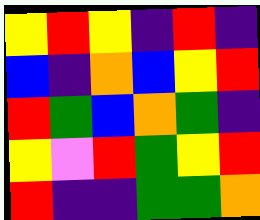[["yellow", "red", "yellow", "indigo", "red", "indigo"], ["blue", "indigo", "orange", "blue", "yellow", "red"], ["red", "green", "blue", "orange", "green", "indigo"], ["yellow", "violet", "red", "green", "yellow", "red"], ["red", "indigo", "indigo", "green", "green", "orange"]]